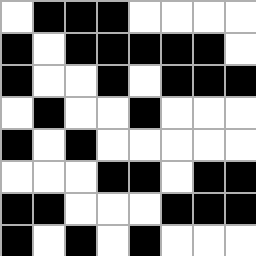[["white", "black", "black", "black", "white", "white", "white", "white"], ["black", "white", "black", "black", "black", "black", "black", "white"], ["black", "white", "white", "black", "white", "black", "black", "black"], ["white", "black", "white", "white", "black", "white", "white", "white"], ["black", "white", "black", "white", "white", "white", "white", "white"], ["white", "white", "white", "black", "black", "white", "black", "black"], ["black", "black", "white", "white", "white", "black", "black", "black"], ["black", "white", "black", "white", "black", "white", "white", "white"]]